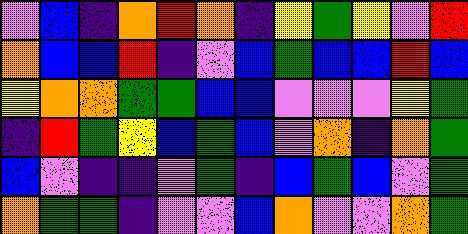[["violet", "blue", "indigo", "orange", "red", "orange", "indigo", "yellow", "green", "yellow", "violet", "red"], ["orange", "blue", "blue", "red", "indigo", "violet", "blue", "green", "blue", "blue", "red", "blue"], ["yellow", "orange", "orange", "green", "green", "blue", "blue", "violet", "violet", "violet", "yellow", "green"], ["indigo", "red", "green", "yellow", "blue", "green", "blue", "violet", "orange", "indigo", "orange", "green"], ["blue", "violet", "indigo", "indigo", "violet", "green", "indigo", "blue", "green", "blue", "violet", "green"], ["orange", "green", "green", "indigo", "violet", "violet", "blue", "orange", "violet", "violet", "orange", "green"]]